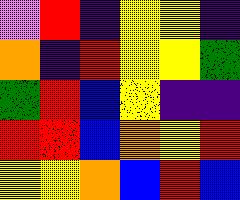[["violet", "red", "indigo", "yellow", "yellow", "indigo"], ["orange", "indigo", "red", "yellow", "yellow", "green"], ["green", "red", "blue", "yellow", "indigo", "indigo"], ["red", "red", "blue", "orange", "yellow", "red"], ["yellow", "yellow", "orange", "blue", "red", "blue"]]